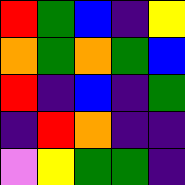[["red", "green", "blue", "indigo", "yellow"], ["orange", "green", "orange", "green", "blue"], ["red", "indigo", "blue", "indigo", "green"], ["indigo", "red", "orange", "indigo", "indigo"], ["violet", "yellow", "green", "green", "indigo"]]